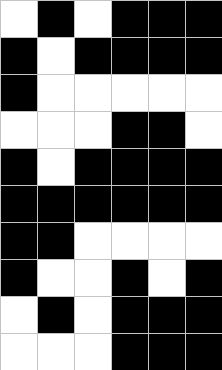[["white", "black", "white", "black", "black", "black"], ["black", "white", "black", "black", "black", "black"], ["black", "white", "white", "white", "white", "white"], ["white", "white", "white", "black", "black", "white"], ["black", "white", "black", "black", "black", "black"], ["black", "black", "black", "black", "black", "black"], ["black", "black", "white", "white", "white", "white"], ["black", "white", "white", "black", "white", "black"], ["white", "black", "white", "black", "black", "black"], ["white", "white", "white", "black", "black", "black"]]